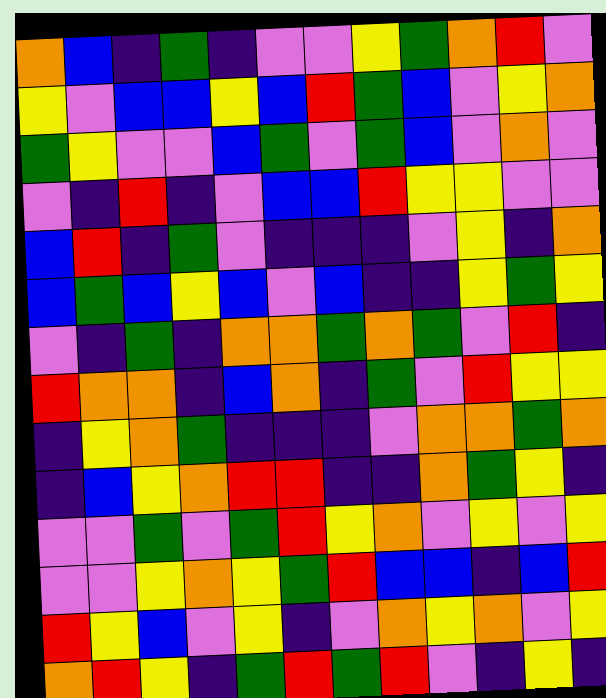[["orange", "blue", "indigo", "green", "indigo", "violet", "violet", "yellow", "green", "orange", "red", "violet"], ["yellow", "violet", "blue", "blue", "yellow", "blue", "red", "green", "blue", "violet", "yellow", "orange"], ["green", "yellow", "violet", "violet", "blue", "green", "violet", "green", "blue", "violet", "orange", "violet"], ["violet", "indigo", "red", "indigo", "violet", "blue", "blue", "red", "yellow", "yellow", "violet", "violet"], ["blue", "red", "indigo", "green", "violet", "indigo", "indigo", "indigo", "violet", "yellow", "indigo", "orange"], ["blue", "green", "blue", "yellow", "blue", "violet", "blue", "indigo", "indigo", "yellow", "green", "yellow"], ["violet", "indigo", "green", "indigo", "orange", "orange", "green", "orange", "green", "violet", "red", "indigo"], ["red", "orange", "orange", "indigo", "blue", "orange", "indigo", "green", "violet", "red", "yellow", "yellow"], ["indigo", "yellow", "orange", "green", "indigo", "indigo", "indigo", "violet", "orange", "orange", "green", "orange"], ["indigo", "blue", "yellow", "orange", "red", "red", "indigo", "indigo", "orange", "green", "yellow", "indigo"], ["violet", "violet", "green", "violet", "green", "red", "yellow", "orange", "violet", "yellow", "violet", "yellow"], ["violet", "violet", "yellow", "orange", "yellow", "green", "red", "blue", "blue", "indigo", "blue", "red"], ["red", "yellow", "blue", "violet", "yellow", "indigo", "violet", "orange", "yellow", "orange", "violet", "yellow"], ["orange", "red", "yellow", "indigo", "green", "red", "green", "red", "violet", "indigo", "yellow", "indigo"]]